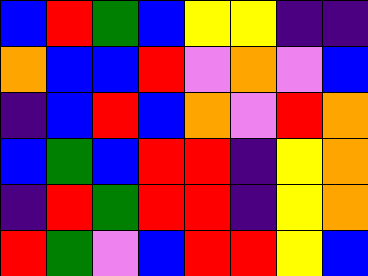[["blue", "red", "green", "blue", "yellow", "yellow", "indigo", "indigo"], ["orange", "blue", "blue", "red", "violet", "orange", "violet", "blue"], ["indigo", "blue", "red", "blue", "orange", "violet", "red", "orange"], ["blue", "green", "blue", "red", "red", "indigo", "yellow", "orange"], ["indigo", "red", "green", "red", "red", "indigo", "yellow", "orange"], ["red", "green", "violet", "blue", "red", "red", "yellow", "blue"]]